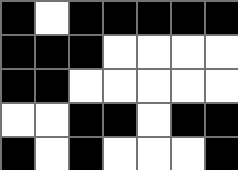[["black", "white", "black", "black", "black", "black", "black"], ["black", "black", "black", "white", "white", "white", "white"], ["black", "black", "white", "white", "white", "white", "white"], ["white", "white", "black", "black", "white", "black", "black"], ["black", "white", "black", "white", "white", "white", "black"]]